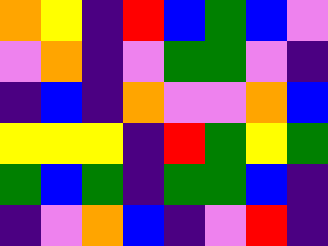[["orange", "yellow", "indigo", "red", "blue", "green", "blue", "violet"], ["violet", "orange", "indigo", "violet", "green", "green", "violet", "indigo"], ["indigo", "blue", "indigo", "orange", "violet", "violet", "orange", "blue"], ["yellow", "yellow", "yellow", "indigo", "red", "green", "yellow", "green"], ["green", "blue", "green", "indigo", "green", "green", "blue", "indigo"], ["indigo", "violet", "orange", "blue", "indigo", "violet", "red", "indigo"]]